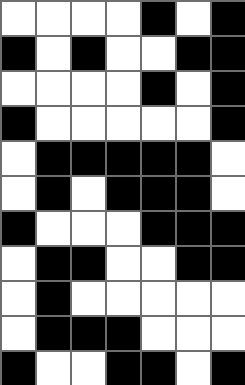[["white", "white", "white", "white", "black", "white", "black"], ["black", "white", "black", "white", "white", "black", "black"], ["white", "white", "white", "white", "black", "white", "black"], ["black", "white", "white", "white", "white", "white", "black"], ["white", "black", "black", "black", "black", "black", "white"], ["white", "black", "white", "black", "black", "black", "white"], ["black", "white", "white", "white", "black", "black", "black"], ["white", "black", "black", "white", "white", "black", "black"], ["white", "black", "white", "white", "white", "white", "white"], ["white", "black", "black", "black", "white", "white", "white"], ["black", "white", "white", "black", "black", "white", "black"]]